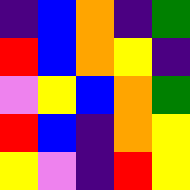[["indigo", "blue", "orange", "indigo", "green"], ["red", "blue", "orange", "yellow", "indigo"], ["violet", "yellow", "blue", "orange", "green"], ["red", "blue", "indigo", "orange", "yellow"], ["yellow", "violet", "indigo", "red", "yellow"]]